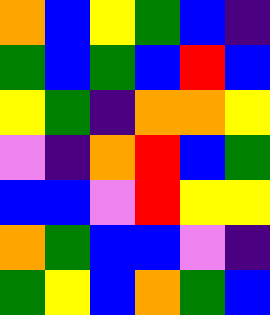[["orange", "blue", "yellow", "green", "blue", "indigo"], ["green", "blue", "green", "blue", "red", "blue"], ["yellow", "green", "indigo", "orange", "orange", "yellow"], ["violet", "indigo", "orange", "red", "blue", "green"], ["blue", "blue", "violet", "red", "yellow", "yellow"], ["orange", "green", "blue", "blue", "violet", "indigo"], ["green", "yellow", "blue", "orange", "green", "blue"]]